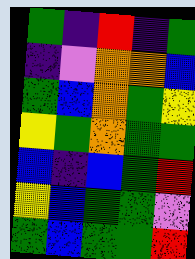[["green", "indigo", "red", "indigo", "green"], ["indigo", "violet", "orange", "orange", "blue"], ["green", "blue", "orange", "green", "yellow"], ["yellow", "green", "orange", "green", "green"], ["blue", "indigo", "blue", "green", "red"], ["yellow", "blue", "green", "green", "violet"], ["green", "blue", "green", "green", "red"]]